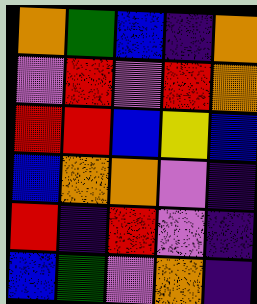[["orange", "green", "blue", "indigo", "orange"], ["violet", "red", "violet", "red", "orange"], ["red", "red", "blue", "yellow", "blue"], ["blue", "orange", "orange", "violet", "indigo"], ["red", "indigo", "red", "violet", "indigo"], ["blue", "green", "violet", "orange", "indigo"]]